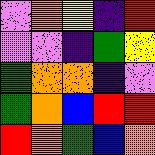[["violet", "orange", "yellow", "indigo", "red"], ["violet", "violet", "indigo", "green", "yellow"], ["green", "orange", "orange", "indigo", "violet"], ["green", "orange", "blue", "red", "red"], ["red", "orange", "green", "blue", "orange"]]